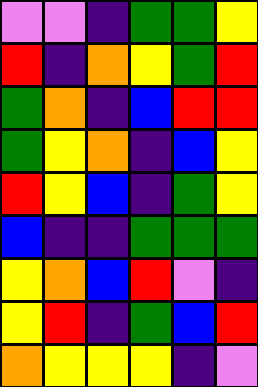[["violet", "violet", "indigo", "green", "green", "yellow"], ["red", "indigo", "orange", "yellow", "green", "red"], ["green", "orange", "indigo", "blue", "red", "red"], ["green", "yellow", "orange", "indigo", "blue", "yellow"], ["red", "yellow", "blue", "indigo", "green", "yellow"], ["blue", "indigo", "indigo", "green", "green", "green"], ["yellow", "orange", "blue", "red", "violet", "indigo"], ["yellow", "red", "indigo", "green", "blue", "red"], ["orange", "yellow", "yellow", "yellow", "indigo", "violet"]]